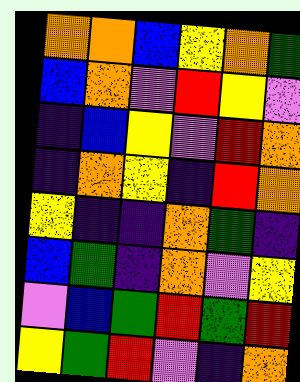[["orange", "orange", "blue", "yellow", "orange", "green"], ["blue", "orange", "violet", "red", "yellow", "violet"], ["indigo", "blue", "yellow", "violet", "red", "orange"], ["indigo", "orange", "yellow", "indigo", "red", "orange"], ["yellow", "indigo", "indigo", "orange", "green", "indigo"], ["blue", "green", "indigo", "orange", "violet", "yellow"], ["violet", "blue", "green", "red", "green", "red"], ["yellow", "green", "red", "violet", "indigo", "orange"]]